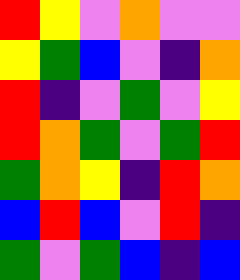[["red", "yellow", "violet", "orange", "violet", "violet"], ["yellow", "green", "blue", "violet", "indigo", "orange"], ["red", "indigo", "violet", "green", "violet", "yellow"], ["red", "orange", "green", "violet", "green", "red"], ["green", "orange", "yellow", "indigo", "red", "orange"], ["blue", "red", "blue", "violet", "red", "indigo"], ["green", "violet", "green", "blue", "indigo", "blue"]]